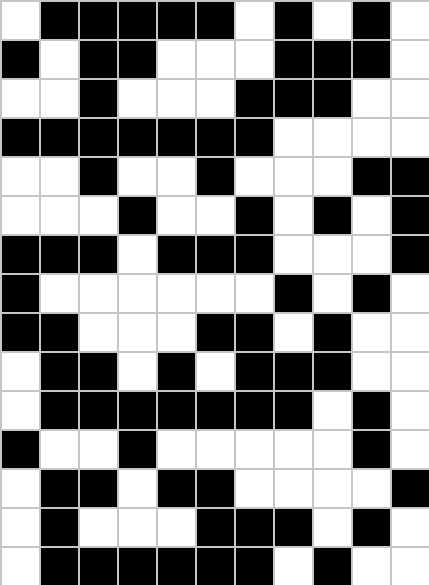[["white", "black", "black", "black", "black", "black", "white", "black", "white", "black", "white"], ["black", "white", "black", "black", "white", "white", "white", "black", "black", "black", "white"], ["white", "white", "black", "white", "white", "white", "black", "black", "black", "white", "white"], ["black", "black", "black", "black", "black", "black", "black", "white", "white", "white", "white"], ["white", "white", "black", "white", "white", "black", "white", "white", "white", "black", "black"], ["white", "white", "white", "black", "white", "white", "black", "white", "black", "white", "black"], ["black", "black", "black", "white", "black", "black", "black", "white", "white", "white", "black"], ["black", "white", "white", "white", "white", "white", "white", "black", "white", "black", "white"], ["black", "black", "white", "white", "white", "black", "black", "white", "black", "white", "white"], ["white", "black", "black", "white", "black", "white", "black", "black", "black", "white", "white"], ["white", "black", "black", "black", "black", "black", "black", "black", "white", "black", "white"], ["black", "white", "white", "black", "white", "white", "white", "white", "white", "black", "white"], ["white", "black", "black", "white", "black", "black", "white", "white", "white", "white", "black"], ["white", "black", "white", "white", "white", "black", "black", "black", "white", "black", "white"], ["white", "black", "black", "black", "black", "black", "black", "white", "black", "white", "white"]]